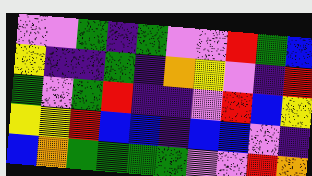[["violet", "violet", "green", "indigo", "green", "violet", "violet", "red", "green", "blue"], ["yellow", "indigo", "indigo", "green", "indigo", "orange", "yellow", "violet", "indigo", "red"], ["green", "violet", "green", "red", "indigo", "indigo", "violet", "red", "blue", "yellow"], ["yellow", "yellow", "red", "blue", "blue", "indigo", "blue", "blue", "violet", "indigo"], ["blue", "orange", "green", "green", "green", "green", "violet", "violet", "red", "orange"]]